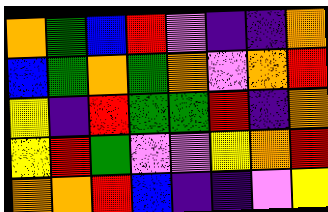[["orange", "green", "blue", "red", "violet", "indigo", "indigo", "orange"], ["blue", "green", "orange", "green", "orange", "violet", "orange", "red"], ["yellow", "indigo", "red", "green", "green", "red", "indigo", "orange"], ["yellow", "red", "green", "violet", "violet", "yellow", "orange", "red"], ["orange", "orange", "red", "blue", "indigo", "indigo", "violet", "yellow"]]